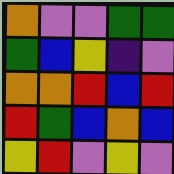[["orange", "violet", "violet", "green", "green"], ["green", "blue", "yellow", "indigo", "violet"], ["orange", "orange", "red", "blue", "red"], ["red", "green", "blue", "orange", "blue"], ["yellow", "red", "violet", "yellow", "violet"]]